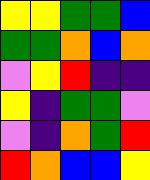[["yellow", "yellow", "green", "green", "blue"], ["green", "green", "orange", "blue", "orange"], ["violet", "yellow", "red", "indigo", "indigo"], ["yellow", "indigo", "green", "green", "violet"], ["violet", "indigo", "orange", "green", "red"], ["red", "orange", "blue", "blue", "yellow"]]